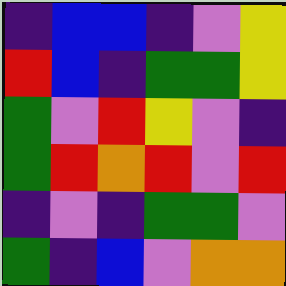[["indigo", "blue", "blue", "indigo", "violet", "yellow"], ["red", "blue", "indigo", "green", "green", "yellow"], ["green", "violet", "red", "yellow", "violet", "indigo"], ["green", "red", "orange", "red", "violet", "red"], ["indigo", "violet", "indigo", "green", "green", "violet"], ["green", "indigo", "blue", "violet", "orange", "orange"]]